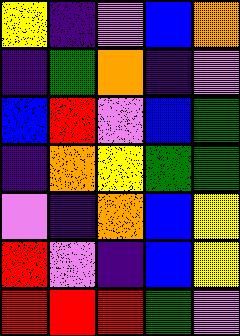[["yellow", "indigo", "violet", "blue", "orange"], ["indigo", "green", "orange", "indigo", "violet"], ["blue", "red", "violet", "blue", "green"], ["indigo", "orange", "yellow", "green", "green"], ["violet", "indigo", "orange", "blue", "yellow"], ["red", "violet", "indigo", "blue", "yellow"], ["red", "red", "red", "green", "violet"]]